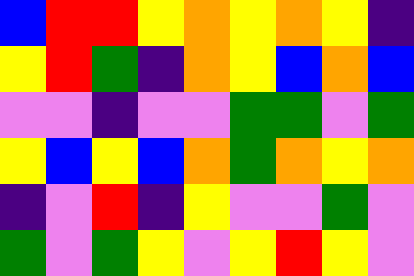[["blue", "red", "red", "yellow", "orange", "yellow", "orange", "yellow", "indigo"], ["yellow", "red", "green", "indigo", "orange", "yellow", "blue", "orange", "blue"], ["violet", "violet", "indigo", "violet", "violet", "green", "green", "violet", "green"], ["yellow", "blue", "yellow", "blue", "orange", "green", "orange", "yellow", "orange"], ["indigo", "violet", "red", "indigo", "yellow", "violet", "violet", "green", "violet"], ["green", "violet", "green", "yellow", "violet", "yellow", "red", "yellow", "violet"]]